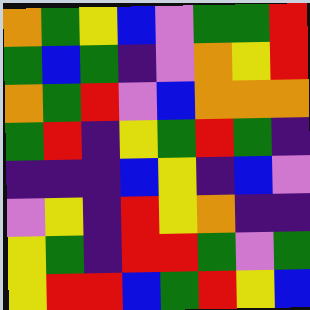[["orange", "green", "yellow", "blue", "violet", "green", "green", "red"], ["green", "blue", "green", "indigo", "violet", "orange", "yellow", "red"], ["orange", "green", "red", "violet", "blue", "orange", "orange", "orange"], ["green", "red", "indigo", "yellow", "green", "red", "green", "indigo"], ["indigo", "indigo", "indigo", "blue", "yellow", "indigo", "blue", "violet"], ["violet", "yellow", "indigo", "red", "yellow", "orange", "indigo", "indigo"], ["yellow", "green", "indigo", "red", "red", "green", "violet", "green"], ["yellow", "red", "red", "blue", "green", "red", "yellow", "blue"]]